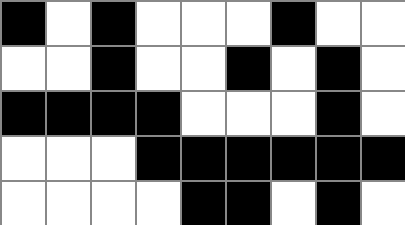[["black", "white", "black", "white", "white", "white", "black", "white", "white"], ["white", "white", "black", "white", "white", "black", "white", "black", "white"], ["black", "black", "black", "black", "white", "white", "white", "black", "white"], ["white", "white", "white", "black", "black", "black", "black", "black", "black"], ["white", "white", "white", "white", "black", "black", "white", "black", "white"]]